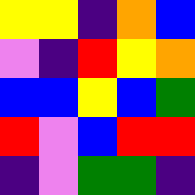[["yellow", "yellow", "indigo", "orange", "blue"], ["violet", "indigo", "red", "yellow", "orange"], ["blue", "blue", "yellow", "blue", "green"], ["red", "violet", "blue", "red", "red"], ["indigo", "violet", "green", "green", "indigo"]]